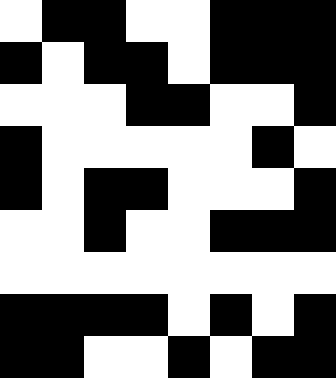[["white", "black", "black", "white", "white", "black", "black", "black"], ["black", "white", "black", "black", "white", "black", "black", "black"], ["white", "white", "white", "black", "black", "white", "white", "black"], ["black", "white", "white", "white", "white", "white", "black", "white"], ["black", "white", "black", "black", "white", "white", "white", "black"], ["white", "white", "black", "white", "white", "black", "black", "black"], ["white", "white", "white", "white", "white", "white", "white", "white"], ["black", "black", "black", "black", "white", "black", "white", "black"], ["black", "black", "white", "white", "black", "white", "black", "black"]]